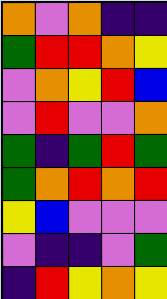[["orange", "violet", "orange", "indigo", "indigo"], ["green", "red", "red", "orange", "yellow"], ["violet", "orange", "yellow", "red", "blue"], ["violet", "red", "violet", "violet", "orange"], ["green", "indigo", "green", "red", "green"], ["green", "orange", "red", "orange", "red"], ["yellow", "blue", "violet", "violet", "violet"], ["violet", "indigo", "indigo", "violet", "green"], ["indigo", "red", "yellow", "orange", "yellow"]]